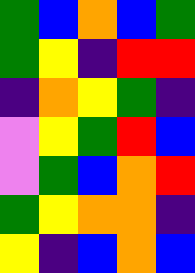[["green", "blue", "orange", "blue", "green"], ["green", "yellow", "indigo", "red", "red"], ["indigo", "orange", "yellow", "green", "indigo"], ["violet", "yellow", "green", "red", "blue"], ["violet", "green", "blue", "orange", "red"], ["green", "yellow", "orange", "orange", "indigo"], ["yellow", "indigo", "blue", "orange", "blue"]]